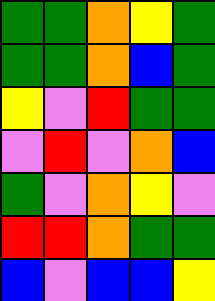[["green", "green", "orange", "yellow", "green"], ["green", "green", "orange", "blue", "green"], ["yellow", "violet", "red", "green", "green"], ["violet", "red", "violet", "orange", "blue"], ["green", "violet", "orange", "yellow", "violet"], ["red", "red", "orange", "green", "green"], ["blue", "violet", "blue", "blue", "yellow"]]